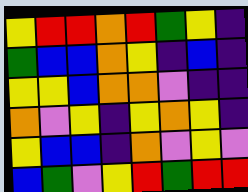[["yellow", "red", "red", "orange", "red", "green", "yellow", "indigo"], ["green", "blue", "blue", "orange", "yellow", "indigo", "blue", "indigo"], ["yellow", "yellow", "blue", "orange", "orange", "violet", "indigo", "indigo"], ["orange", "violet", "yellow", "indigo", "yellow", "orange", "yellow", "indigo"], ["yellow", "blue", "blue", "indigo", "orange", "violet", "yellow", "violet"], ["blue", "green", "violet", "yellow", "red", "green", "red", "red"]]